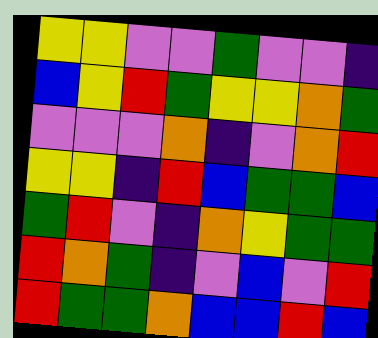[["yellow", "yellow", "violet", "violet", "green", "violet", "violet", "indigo"], ["blue", "yellow", "red", "green", "yellow", "yellow", "orange", "green"], ["violet", "violet", "violet", "orange", "indigo", "violet", "orange", "red"], ["yellow", "yellow", "indigo", "red", "blue", "green", "green", "blue"], ["green", "red", "violet", "indigo", "orange", "yellow", "green", "green"], ["red", "orange", "green", "indigo", "violet", "blue", "violet", "red"], ["red", "green", "green", "orange", "blue", "blue", "red", "blue"]]